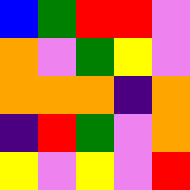[["blue", "green", "red", "red", "violet"], ["orange", "violet", "green", "yellow", "violet"], ["orange", "orange", "orange", "indigo", "orange"], ["indigo", "red", "green", "violet", "orange"], ["yellow", "violet", "yellow", "violet", "red"]]